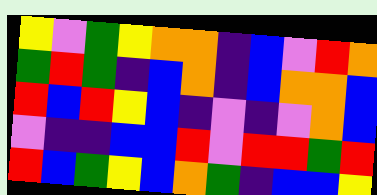[["yellow", "violet", "green", "yellow", "orange", "orange", "indigo", "blue", "violet", "red", "orange"], ["green", "red", "green", "indigo", "blue", "orange", "indigo", "blue", "orange", "orange", "blue"], ["red", "blue", "red", "yellow", "blue", "indigo", "violet", "indigo", "violet", "orange", "blue"], ["violet", "indigo", "indigo", "blue", "blue", "red", "violet", "red", "red", "green", "red"], ["red", "blue", "green", "yellow", "blue", "orange", "green", "indigo", "blue", "blue", "yellow"]]